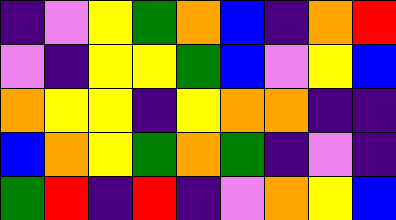[["indigo", "violet", "yellow", "green", "orange", "blue", "indigo", "orange", "red"], ["violet", "indigo", "yellow", "yellow", "green", "blue", "violet", "yellow", "blue"], ["orange", "yellow", "yellow", "indigo", "yellow", "orange", "orange", "indigo", "indigo"], ["blue", "orange", "yellow", "green", "orange", "green", "indigo", "violet", "indigo"], ["green", "red", "indigo", "red", "indigo", "violet", "orange", "yellow", "blue"]]